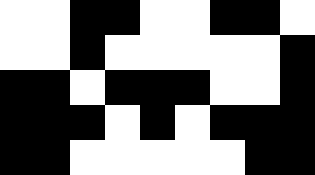[["white", "white", "black", "black", "white", "white", "black", "black", "white"], ["white", "white", "black", "white", "white", "white", "white", "white", "black"], ["black", "black", "white", "black", "black", "black", "white", "white", "black"], ["black", "black", "black", "white", "black", "white", "black", "black", "black"], ["black", "black", "white", "white", "white", "white", "white", "black", "black"]]